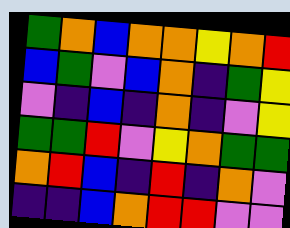[["green", "orange", "blue", "orange", "orange", "yellow", "orange", "red"], ["blue", "green", "violet", "blue", "orange", "indigo", "green", "yellow"], ["violet", "indigo", "blue", "indigo", "orange", "indigo", "violet", "yellow"], ["green", "green", "red", "violet", "yellow", "orange", "green", "green"], ["orange", "red", "blue", "indigo", "red", "indigo", "orange", "violet"], ["indigo", "indigo", "blue", "orange", "red", "red", "violet", "violet"]]